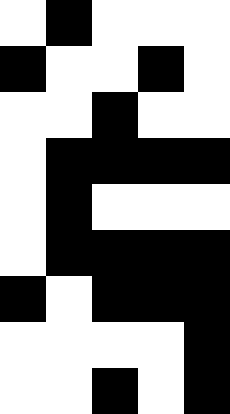[["white", "black", "white", "white", "white"], ["black", "white", "white", "black", "white"], ["white", "white", "black", "white", "white"], ["white", "black", "black", "black", "black"], ["white", "black", "white", "white", "white"], ["white", "black", "black", "black", "black"], ["black", "white", "black", "black", "black"], ["white", "white", "white", "white", "black"], ["white", "white", "black", "white", "black"]]